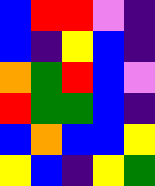[["blue", "red", "red", "violet", "indigo"], ["blue", "indigo", "yellow", "blue", "indigo"], ["orange", "green", "red", "blue", "violet"], ["red", "green", "green", "blue", "indigo"], ["blue", "orange", "blue", "blue", "yellow"], ["yellow", "blue", "indigo", "yellow", "green"]]